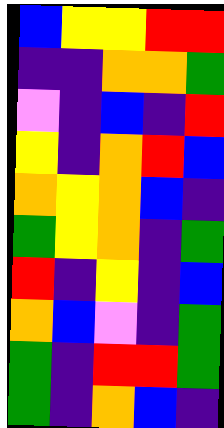[["blue", "yellow", "yellow", "red", "red"], ["indigo", "indigo", "orange", "orange", "green"], ["violet", "indigo", "blue", "indigo", "red"], ["yellow", "indigo", "orange", "red", "blue"], ["orange", "yellow", "orange", "blue", "indigo"], ["green", "yellow", "orange", "indigo", "green"], ["red", "indigo", "yellow", "indigo", "blue"], ["orange", "blue", "violet", "indigo", "green"], ["green", "indigo", "red", "red", "green"], ["green", "indigo", "orange", "blue", "indigo"]]